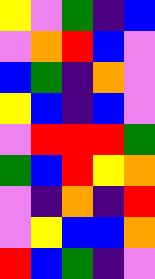[["yellow", "violet", "green", "indigo", "blue"], ["violet", "orange", "red", "blue", "violet"], ["blue", "green", "indigo", "orange", "violet"], ["yellow", "blue", "indigo", "blue", "violet"], ["violet", "red", "red", "red", "green"], ["green", "blue", "red", "yellow", "orange"], ["violet", "indigo", "orange", "indigo", "red"], ["violet", "yellow", "blue", "blue", "orange"], ["red", "blue", "green", "indigo", "violet"]]